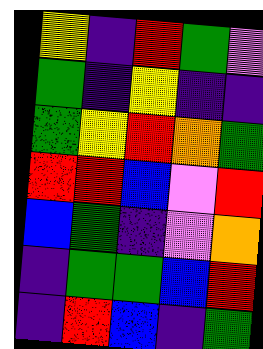[["yellow", "indigo", "red", "green", "violet"], ["green", "indigo", "yellow", "indigo", "indigo"], ["green", "yellow", "red", "orange", "green"], ["red", "red", "blue", "violet", "red"], ["blue", "green", "indigo", "violet", "orange"], ["indigo", "green", "green", "blue", "red"], ["indigo", "red", "blue", "indigo", "green"]]